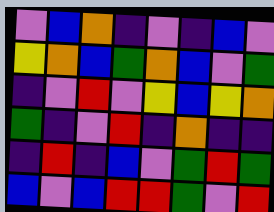[["violet", "blue", "orange", "indigo", "violet", "indigo", "blue", "violet"], ["yellow", "orange", "blue", "green", "orange", "blue", "violet", "green"], ["indigo", "violet", "red", "violet", "yellow", "blue", "yellow", "orange"], ["green", "indigo", "violet", "red", "indigo", "orange", "indigo", "indigo"], ["indigo", "red", "indigo", "blue", "violet", "green", "red", "green"], ["blue", "violet", "blue", "red", "red", "green", "violet", "red"]]